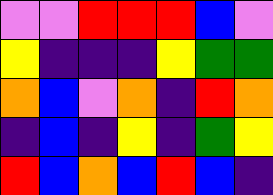[["violet", "violet", "red", "red", "red", "blue", "violet"], ["yellow", "indigo", "indigo", "indigo", "yellow", "green", "green"], ["orange", "blue", "violet", "orange", "indigo", "red", "orange"], ["indigo", "blue", "indigo", "yellow", "indigo", "green", "yellow"], ["red", "blue", "orange", "blue", "red", "blue", "indigo"]]